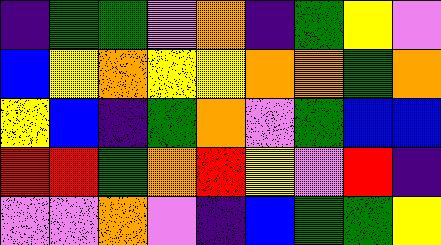[["indigo", "green", "green", "violet", "orange", "indigo", "green", "yellow", "violet"], ["blue", "yellow", "orange", "yellow", "yellow", "orange", "orange", "green", "orange"], ["yellow", "blue", "indigo", "green", "orange", "violet", "green", "blue", "blue"], ["red", "red", "green", "orange", "red", "yellow", "violet", "red", "indigo"], ["violet", "violet", "orange", "violet", "indigo", "blue", "green", "green", "yellow"]]